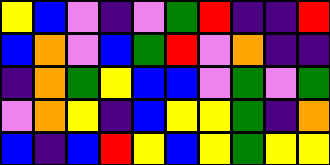[["yellow", "blue", "violet", "indigo", "violet", "green", "red", "indigo", "indigo", "red"], ["blue", "orange", "violet", "blue", "green", "red", "violet", "orange", "indigo", "indigo"], ["indigo", "orange", "green", "yellow", "blue", "blue", "violet", "green", "violet", "green"], ["violet", "orange", "yellow", "indigo", "blue", "yellow", "yellow", "green", "indigo", "orange"], ["blue", "indigo", "blue", "red", "yellow", "blue", "yellow", "green", "yellow", "yellow"]]